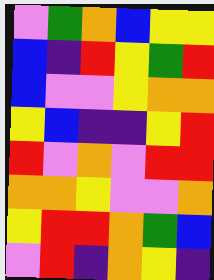[["violet", "green", "orange", "blue", "yellow", "yellow"], ["blue", "indigo", "red", "yellow", "green", "red"], ["blue", "violet", "violet", "yellow", "orange", "orange"], ["yellow", "blue", "indigo", "indigo", "yellow", "red"], ["red", "violet", "orange", "violet", "red", "red"], ["orange", "orange", "yellow", "violet", "violet", "orange"], ["yellow", "red", "red", "orange", "green", "blue"], ["violet", "red", "indigo", "orange", "yellow", "indigo"]]